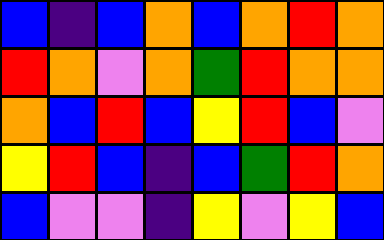[["blue", "indigo", "blue", "orange", "blue", "orange", "red", "orange"], ["red", "orange", "violet", "orange", "green", "red", "orange", "orange"], ["orange", "blue", "red", "blue", "yellow", "red", "blue", "violet"], ["yellow", "red", "blue", "indigo", "blue", "green", "red", "orange"], ["blue", "violet", "violet", "indigo", "yellow", "violet", "yellow", "blue"]]